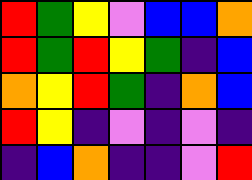[["red", "green", "yellow", "violet", "blue", "blue", "orange"], ["red", "green", "red", "yellow", "green", "indigo", "blue"], ["orange", "yellow", "red", "green", "indigo", "orange", "blue"], ["red", "yellow", "indigo", "violet", "indigo", "violet", "indigo"], ["indigo", "blue", "orange", "indigo", "indigo", "violet", "red"]]